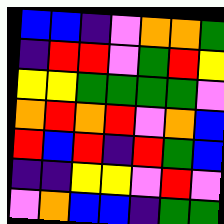[["blue", "blue", "indigo", "violet", "orange", "orange", "green"], ["indigo", "red", "red", "violet", "green", "red", "yellow"], ["yellow", "yellow", "green", "green", "green", "green", "violet"], ["orange", "red", "orange", "red", "violet", "orange", "blue"], ["red", "blue", "red", "indigo", "red", "green", "blue"], ["indigo", "indigo", "yellow", "yellow", "violet", "red", "violet"], ["violet", "orange", "blue", "blue", "indigo", "green", "green"]]